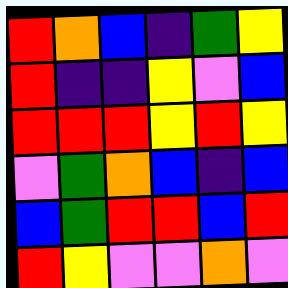[["red", "orange", "blue", "indigo", "green", "yellow"], ["red", "indigo", "indigo", "yellow", "violet", "blue"], ["red", "red", "red", "yellow", "red", "yellow"], ["violet", "green", "orange", "blue", "indigo", "blue"], ["blue", "green", "red", "red", "blue", "red"], ["red", "yellow", "violet", "violet", "orange", "violet"]]